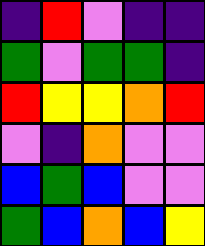[["indigo", "red", "violet", "indigo", "indigo"], ["green", "violet", "green", "green", "indigo"], ["red", "yellow", "yellow", "orange", "red"], ["violet", "indigo", "orange", "violet", "violet"], ["blue", "green", "blue", "violet", "violet"], ["green", "blue", "orange", "blue", "yellow"]]